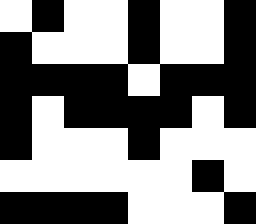[["white", "black", "white", "white", "black", "white", "white", "black"], ["black", "white", "white", "white", "black", "white", "white", "black"], ["black", "black", "black", "black", "white", "black", "black", "black"], ["black", "white", "black", "black", "black", "black", "white", "black"], ["black", "white", "white", "white", "black", "white", "white", "white"], ["white", "white", "white", "white", "white", "white", "black", "white"], ["black", "black", "black", "black", "white", "white", "white", "black"]]